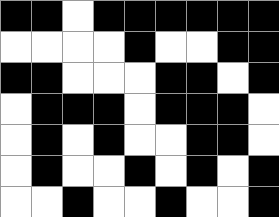[["black", "black", "white", "black", "black", "black", "black", "black", "black"], ["white", "white", "white", "white", "black", "white", "white", "black", "black"], ["black", "black", "white", "white", "white", "black", "black", "white", "black"], ["white", "black", "black", "black", "white", "black", "black", "black", "white"], ["white", "black", "white", "black", "white", "white", "black", "black", "white"], ["white", "black", "white", "white", "black", "white", "black", "white", "black"], ["white", "white", "black", "white", "white", "black", "white", "white", "black"]]